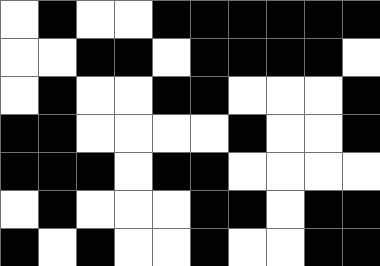[["white", "black", "white", "white", "black", "black", "black", "black", "black", "black"], ["white", "white", "black", "black", "white", "black", "black", "black", "black", "white"], ["white", "black", "white", "white", "black", "black", "white", "white", "white", "black"], ["black", "black", "white", "white", "white", "white", "black", "white", "white", "black"], ["black", "black", "black", "white", "black", "black", "white", "white", "white", "white"], ["white", "black", "white", "white", "white", "black", "black", "white", "black", "black"], ["black", "white", "black", "white", "white", "black", "white", "white", "black", "black"]]